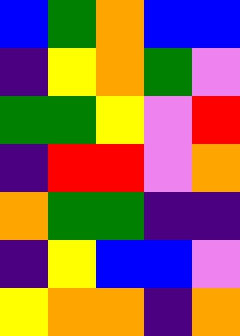[["blue", "green", "orange", "blue", "blue"], ["indigo", "yellow", "orange", "green", "violet"], ["green", "green", "yellow", "violet", "red"], ["indigo", "red", "red", "violet", "orange"], ["orange", "green", "green", "indigo", "indigo"], ["indigo", "yellow", "blue", "blue", "violet"], ["yellow", "orange", "orange", "indigo", "orange"]]